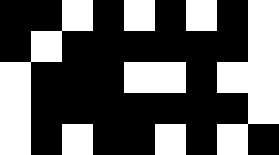[["black", "black", "white", "black", "white", "black", "white", "black", "white"], ["black", "white", "black", "black", "black", "black", "black", "black", "white"], ["white", "black", "black", "black", "white", "white", "black", "white", "white"], ["white", "black", "black", "black", "black", "black", "black", "black", "white"], ["white", "black", "white", "black", "black", "white", "black", "white", "black"]]